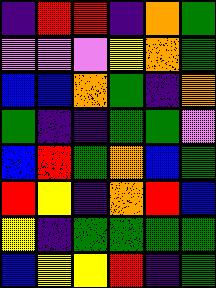[["indigo", "red", "red", "indigo", "orange", "green"], ["violet", "violet", "violet", "yellow", "orange", "green"], ["blue", "blue", "orange", "green", "indigo", "orange"], ["green", "indigo", "indigo", "green", "green", "violet"], ["blue", "red", "green", "orange", "blue", "green"], ["red", "yellow", "indigo", "orange", "red", "blue"], ["yellow", "indigo", "green", "green", "green", "green"], ["blue", "yellow", "yellow", "red", "indigo", "green"]]